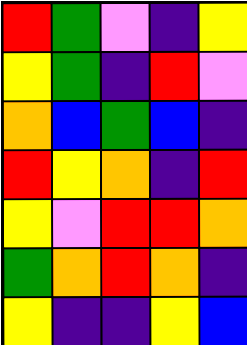[["red", "green", "violet", "indigo", "yellow"], ["yellow", "green", "indigo", "red", "violet"], ["orange", "blue", "green", "blue", "indigo"], ["red", "yellow", "orange", "indigo", "red"], ["yellow", "violet", "red", "red", "orange"], ["green", "orange", "red", "orange", "indigo"], ["yellow", "indigo", "indigo", "yellow", "blue"]]